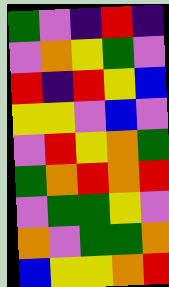[["green", "violet", "indigo", "red", "indigo"], ["violet", "orange", "yellow", "green", "violet"], ["red", "indigo", "red", "yellow", "blue"], ["yellow", "yellow", "violet", "blue", "violet"], ["violet", "red", "yellow", "orange", "green"], ["green", "orange", "red", "orange", "red"], ["violet", "green", "green", "yellow", "violet"], ["orange", "violet", "green", "green", "orange"], ["blue", "yellow", "yellow", "orange", "red"]]